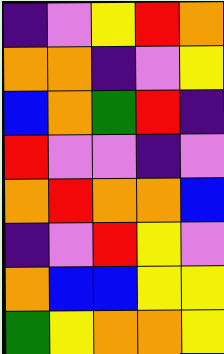[["indigo", "violet", "yellow", "red", "orange"], ["orange", "orange", "indigo", "violet", "yellow"], ["blue", "orange", "green", "red", "indigo"], ["red", "violet", "violet", "indigo", "violet"], ["orange", "red", "orange", "orange", "blue"], ["indigo", "violet", "red", "yellow", "violet"], ["orange", "blue", "blue", "yellow", "yellow"], ["green", "yellow", "orange", "orange", "yellow"]]